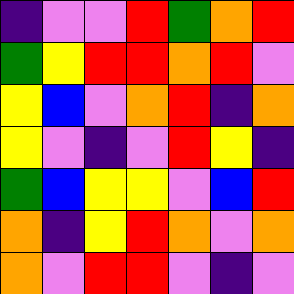[["indigo", "violet", "violet", "red", "green", "orange", "red"], ["green", "yellow", "red", "red", "orange", "red", "violet"], ["yellow", "blue", "violet", "orange", "red", "indigo", "orange"], ["yellow", "violet", "indigo", "violet", "red", "yellow", "indigo"], ["green", "blue", "yellow", "yellow", "violet", "blue", "red"], ["orange", "indigo", "yellow", "red", "orange", "violet", "orange"], ["orange", "violet", "red", "red", "violet", "indigo", "violet"]]